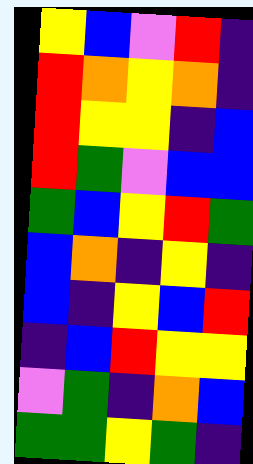[["yellow", "blue", "violet", "red", "indigo"], ["red", "orange", "yellow", "orange", "indigo"], ["red", "yellow", "yellow", "indigo", "blue"], ["red", "green", "violet", "blue", "blue"], ["green", "blue", "yellow", "red", "green"], ["blue", "orange", "indigo", "yellow", "indigo"], ["blue", "indigo", "yellow", "blue", "red"], ["indigo", "blue", "red", "yellow", "yellow"], ["violet", "green", "indigo", "orange", "blue"], ["green", "green", "yellow", "green", "indigo"]]